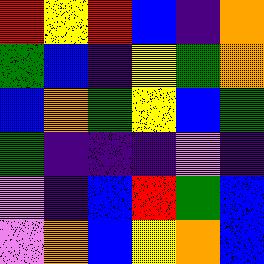[["red", "yellow", "red", "blue", "indigo", "orange"], ["green", "blue", "indigo", "yellow", "green", "orange"], ["blue", "orange", "green", "yellow", "blue", "green"], ["green", "indigo", "indigo", "indigo", "violet", "indigo"], ["violet", "indigo", "blue", "red", "green", "blue"], ["violet", "orange", "blue", "yellow", "orange", "blue"]]